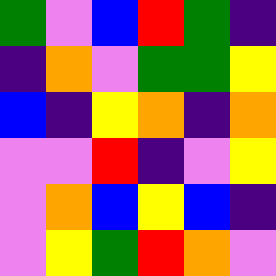[["green", "violet", "blue", "red", "green", "indigo"], ["indigo", "orange", "violet", "green", "green", "yellow"], ["blue", "indigo", "yellow", "orange", "indigo", "orange"], ["violet", "violet", "red", "indigo", "violet", "yellow"], ["violet", "orange", "blue", "yellow", "blue", "indigo"], ["violet", "yellow", "green", "red", "orange", "violet"]]